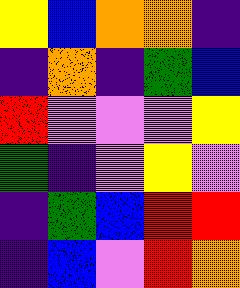[["yellow", "blue", "orange", "orange", "indigo"], ["indigo", "orange", "indigo", "green", "blue"], ["red", "violet", "violet", "violet", "yellow"], ["green", "indigo", "violet", "yellow", "violet"], ["indigo", "green", "blue", "red", "red"], ["indigo", "blue", "violet", "red", "orange"]]